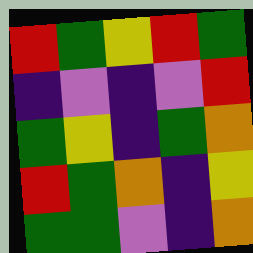[["red", "green", "yellow", "red", "green"], ["indigo", "violet", "indigo", "violet", "red"], ["green", "yellow", "indigo", "green", "orange"], ["red", "green", "orange", "indigo", "yellow"], ["green", "green", "violet", "indigo", "orange"]]